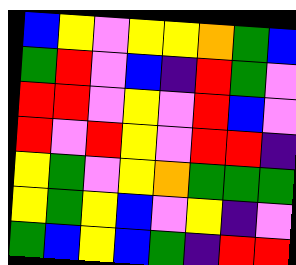[["blue", "yellow", "violet", "yellow", "yellow", "orange", "green", "blue"], ["green", "red", "violet", "blue", "indigo", "red", "green", "violet"], ["red", "red", "violet", "yellow", "violet", "red", "blue", "violet"], ["red", "violet", "red", "yellow", "violet", "red", "red", "indigo"], ["yellow", "green", "violet", "yellow", "orange", "green", "green", "green"], ["yellow", "green", "yellow", "blue", "violet", "yellow", "indigo", "violet"], ["green", "blue", "yellow", "blue", "green", "indigo", "red", "red"]]